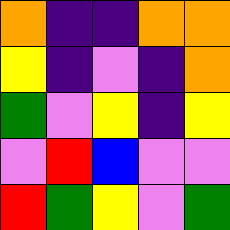[["orange", "indigo", "indigo", "orange", "orange"], ["yellow", "indigo", "violet", "indigo", "orange"], ["green", "violet", "yellow", "indigo", "yellow"], ["violet", "red", "blue", "violet", "violet"], ["red", "green", "yellow", "violet", "green"]]